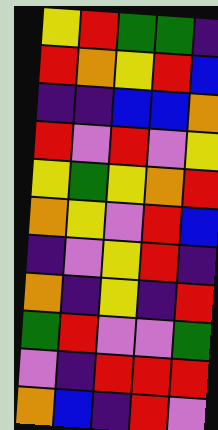[["yellow", "red", "green", "green", "indigo"], ["red", "orange", "yellow", "red", "blue"], ["indigo", "indigo", "blue", "blue", "orange"], ["red", "violet", "red", "violet", "yellow"], ["yellow", "green", "yellow", "orange", "red"], ["orange", "yellow", "violet", "red", "blue"], ["indigo", "violet", "yellow", "red", "indigo"], ["orange", "indigo", "yellow", "indigo", "red"], ["green", "red", "violet", "violet", "green"], ["violet", "indigo", "red", "red", "red"], ["orange", "blue", "indigo", "red", "violet"]]